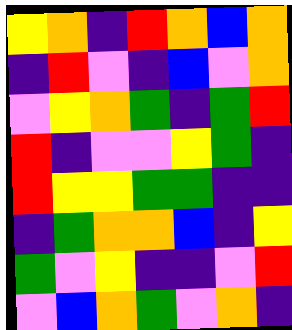[["yellow", "orange", "indigo", "red", "orange", "blue", "orange"], ["indigo", "red", "violet", "indigo", "blue", "violet", "orange"], ["violet", "yellow", "orange", "green", "indigo", "green", "red"], ["red", "indigo", "violet", "violet", "yellow", "green", "indigo"], ["red", "yellow", "yellow", "green", "green", "indigo", "indigo"], ["indigo", "green", "orange", "orange", "blue", "indigo", "yellow"], ["green", "violet", "yellow", "indigo", "indigo", "violet", "red"], ["violet", "blue", "orange", "green", "violet", "orange", "indigo"]]